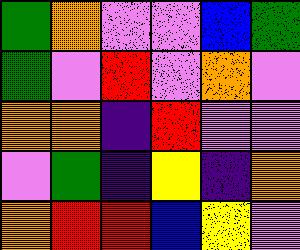[["green", "orange", "violet", "violet", "blue", "green"], ["green", "violet", "red", "violet", "orange", "violet"], ["orange", "orange", "indigo", "red", "violet", "violet"], ["violet", "green", "indigo", "yellow", "indigo", "orange"], ["orange", "red", "red", "blue", "yellow", "violet"]]